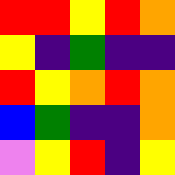[["red", "red", "yellow", "red", "orange"], ["yellow", "indigo", "green", "indigo", "indigo"], ["red", "yellow", "orange", "red", "orange"], ["blue", "green", "indigo", "indigo", "orange"], ["violet", "yellow", "red", "indigo", "yellow"]]